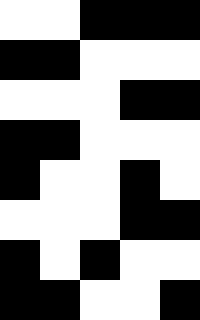[["white", "white", "black", "black", "black"], ["black", "black", "white", "white", "white"], ["white", "white", "white", "black", "black"], ["black", "black", "white", "white", "white"], ["black", "white", "white", "black", "white"], ["white", "white", "white", "black", "black"], ["black", "white", "black", "white", "white"], ["black", "black", "white", "white", "black"]]